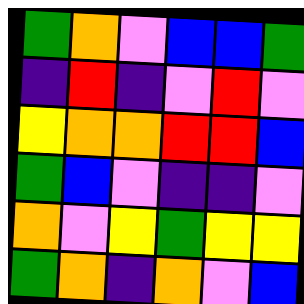[["green", "orange", "violet", "blue", "blue", "green"], ["indigo", "red", "indigo", "violet", "red", "violet"], ["yellow", "orange", "orange", "red", "red", "blue"], ["green", "blue", "violet", "indigo", "indigo", "violet"], ["orange", "violet", "yellow", "green", "yellow", "yellow"], ["green", "orange", "indigo", "orange", "violet", "blue"]]